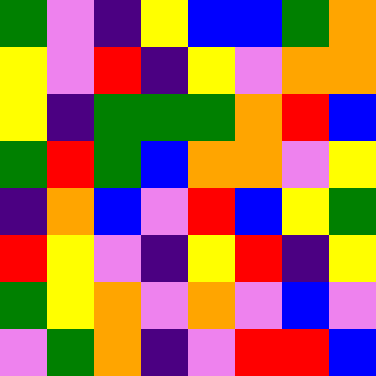[["green", "violet", "indigo", "yellow", "blue", "blue", "green", "orange"], ["yellow", "violet", "red", "indigo", "yellow", "violet", "orange", "orange"], ["yellow", "indigo", "green", "green", "green", "orange", "red", "blue"], ["green", "red", "green", "blue", "orange", "orange", "violet", "yellow"], ["indigo", "orange", "blue", "violet", "red", "blue", "yellow", "green"], ["red", "yellow", "violet", "indigo", "yellow", "red", "indigo", "yellow"], ["green", "yellow", "orange", "violet", "orange", "violet", "blue", "violet"], ["violet", "green", "orange", "indigo", "violet", "red", "red", "blue"]]